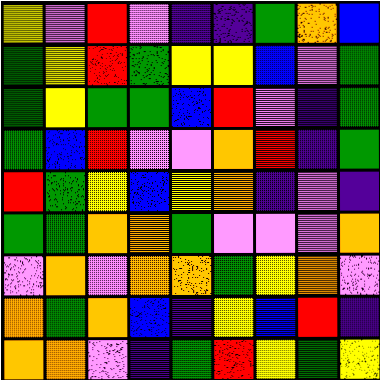[["yellow", "violet", "red", "violet", "indigo", "indigo", "green", "orange", "blue"], ["green", "yellow", "red", "green", "yellow", "yellow", "blue", "violet", "green"], ["green", "yellow", "green", "green", "blue", "red", "violet", "indigo", "green"], ["green", "blue", "red", "violet", "violet", "orange", "red", "indigo", "green"], ["red", "green", "yellow", "blue", "yellow", "orange", "indigo", "violet", "indigo"], ["green", "green", "orange", "orange", "green", "violet", "violet", "violet", "orange"], ["violet", "orange", "violet", "orange", "orange", "green", "yellow", "orange", "violet"], ["orange", "green", "orange", "blue", "indigo", "yellow", "blue", "red", "indigo"], ["orange", "orange", "violet", "indigo", "green", "red", "yellow", "green", "yellow"]]